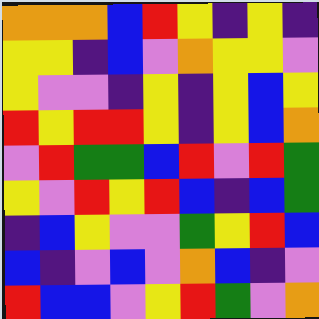[["orange", "orange", "orange", "blue", "red", "yellow", "indigo", "yellow", "indigo"], ["yellow", "yellow", "indigo", "blue", "violet", "orange", "yellow", "yellow", "violet"], ["yellow", "violet", "violet", "indigo", "yellow", "indigo", "yellow", "blue", "yellow"], ["red", "yellow", "red", "red", "yellow", "indigo", "yellow", "blue", "orange"], ["violet", "red", "green", "green", "blue", "red", "violet", "red", "green"], ["yellow", "violet", "red", "yellow", "red", "blue", "indigo", "blue", "green"], ["indigo", "blue", "yellow", "violet", "violet", "green", "yellow", "red", "blue"], ["blue", "indigo", "violet", "blue", "violet", "orange", "blue", "indigo", "violet"], ["red", "blue", "blue", "violet", "yellow", "red", "green", "violet", "orange"]]